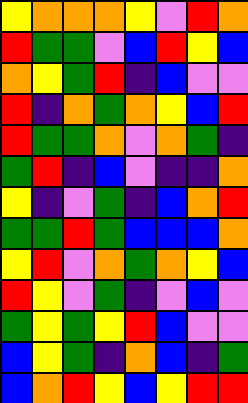[["yellow", "orange", "orange", "orange", "yellow", "violet", "red", "orange"], ["red", "green", "green", "violet", "blue", "red", "yellow", "blue"], ["orange", "yellow", "green", "red", "indigo", "blue", "violet", "violet"], ["red", "indigo", "orange", "green", "orange", "yellow", "blue", "red"], ["red", "green", "green", "orange", "violet", "orange", "green", "indigo"], ["green", "red", "indigo", "blue", "violet", "indigo", "indigo", "orange"], ["yellow", "indigo", "violet", "green", "indigo", "blue", "orange", "red"], ["green", "green", "red", "green", "blue", "blue", "blue", "orange"], ["yellow", "red", "violet", "orange", "green", "orange", "yellow", "blue"], ["red", "yellow", "violet", "green", "indigo", "violet", "blue", "violet"], ["green", "yellow", "green", "yellow", "red", "blue", "violet", "violet"], ["blue", "yellow", "green", "indigo", "orange", "blue", "indigo", "green"], ["blue", "orange", "red", "yellow", "blue", "yellow", "red", "red"]]